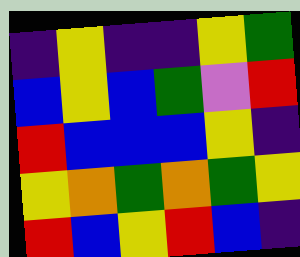[["indigo", "yellow", "indigo", "indigo", "yellow", "green"], ["blue", "yellow", "blue", "green", "violet", "red"], ["red", "blue", "blue", "blue", "yellow", "indigo"], ["yellow", "orange", "green", "orange", "green", "yellow"], ["red", "blue", "yellow", "red", "blue", "indigo"]]